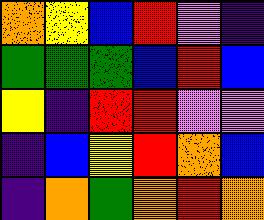[["orange", "yellow", "blue", "red", "violet", "indigo"], ["green", "green", "green", "blue", "red", "blue"], ["yellow", "indigo", "red", "red", "violet", "violet"], ["indigo", "blue", "yellow", "red", "orange", "blue"], ["indigo", "orange", "green", "orange", "red", "orange"]]